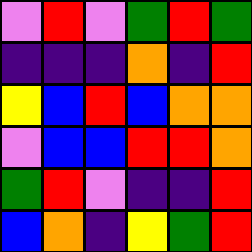[["violet", "red", "violet", "green", "red", "green"], ["indigo", "indigo", "indigo", "orange", "indigo", "red"], ["yellow", "blue", "red", "blue", "orange", "orange"], ["violet", "blue", "blue", "red", "red", "orange"], ["green", "red", "violet", "indigo", "indigo", "red"], ["blue", "orange", "indigo", "yellow", "green", "red"]]